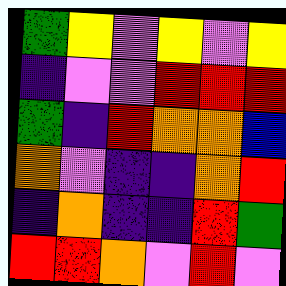[["green", "yellow", "violet", "yellow", "violet", "yellow"], ["indigo", "violet", "violet", "red", "red", "red"], ["green", "indigo", "red", "orange", "orange", "blue"], ["orange", "violet", "indigo", "indigo", "orange", "red"], ["indigo", "orange", "indigo", "indigo", "red", "green"], ["red", "red", "orange", "violet", "red", "violet"]]